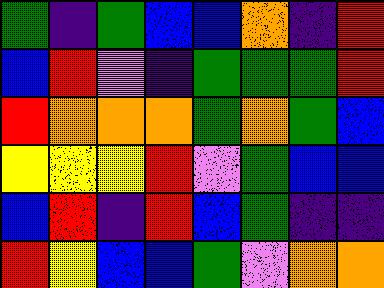[["green", "indigo", "green", "blue", "blue", "orange", "indigo", "red"], ["blue", "red", "violet", "indigo", "green", "green", "green", "red"], ["red", "orange", "orange", "orange", "green", "orange", "green", "blue"], ["yellow", "yellow", "yellow", "red", "violet", "green", "blue", "blue"], ["blue", "red", "indigo", "red", "blue", "green", "indigo", "indigo"], ["red", "yellow", "blue", "blue", "green", "violet", "orange", "orange"]]